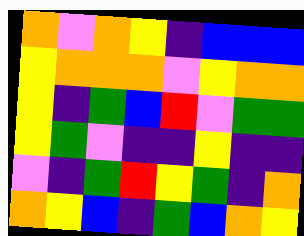[["orange", "violet", "orange", "yellow", "indigo", "blue", "blue", "blue"], ["yellow", "orange", "orange", "orange", "violet", "yellow", "orange", "orange"], ["yellow", "indigo", "green", "blue", "red", "violet", "green", "green"], ["yellow", "green", "violet", "indigo", "indigo", "yellow", "indigo", "indigo"], ["violet", "indigo", "green", "red", "yellow", "green", "indigo", "orange"], ["orange", "yellow", "blue", "indigo", "green", "blue", "orange", "yellow"]]